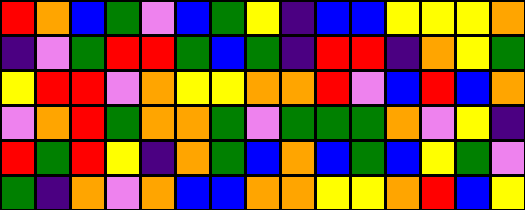[["red", "orange", "blue", "green", "violet", "blue", "green", "yellow", "indigo", "blue", "blue", "yellow", "yellow", "yellow", "orange"], ["indigo", "violet", "green", "red", "red", "green", "blue", "green", "indigo", "red", "red", "indigo", "orange", "yellow", "green"], ["yellow", "red", "red", "violet", "orange", "yellow", "yellow", "orange", "orange", "red", "violet", "blue", "red", "blue", "orange"], ["violet", "orange", "red", "green", "orange", "orange", "green", "violet", "green", "green", "green", "orange", "violet", "yellow", "indigo"], ["red", "green", "red", "yellow", "indigo", "orange", "green", "blue", "orange", "blue", "green", "blue", "yellow", "green", "violet"], ["green", "indigo", "orange", "violet", "orange", "blue", "blue", "orange", "orange", "yellow", "yellow", "orange", "red", "blue", "yellow"]]